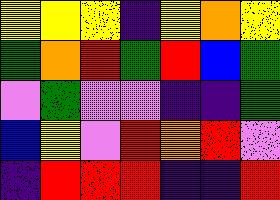[["yellow", "yellow", "yellow", "indigo", "yellow", "orange", "yellow"], ["green", "orange", "red", "green", "red", "blue", "green"], ["violet", "green", "violet", "violet", "indigo", "indigo", "green"], ["blue", "yellow", "violet", "red", "orange", "red", "violet"], ["indigo", "red", "red", "red", "indigo", "indigo", "red"]]